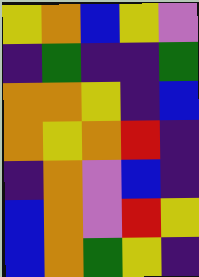[["yellow", "orange", "blue", "yellow", "violet"], ["indigo", "green", "indigo", "indigo", "green"], ["orange", "orange", "yellow", "indigo", "blue"], ["orange", "yellow", "orange", "red", "indigo"], ["indigo", "orange", "violet", "blue", "indigo"], ["blue", "orange", "violet", "red", "yellow"], ["blue", "orange", "green", "yellow", "indigo"]]